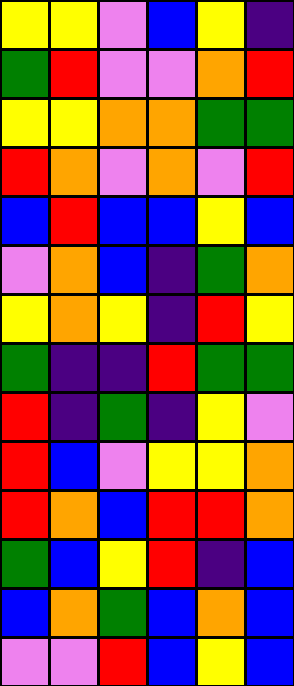[["yellow", "yellow", "violet", "blue", "yellow", "indigo"], ["green", "red", "violet", "violet", "orange", "red"], ["yellow", "yellow", "orange", "orange", "green", "green"], ["red", "orange", "violet", "orange", "violet", "red"], ["blue", "red", "blue", "blue", "yellow", "blue"], ["violet", "orange", "blue", "indigo", "green", "orange"], ["yellow", "orange", "yellow", "indigo", "red", "yellow"], ["green", "indigo", "indigo", "red", "green", "green"], ["red", "indigo", "green", "indigo", "yellow", "violet"], ["red", "blue", "violet", "yellow", "yellow", "orange"], ["red", "orange", "blue", "red", "red", "orange"], ["green", "blue", "yellow", "red", "indigo", "blue"], ["blue", "orange", "green", "blue", "orange", "blue"], ["violet", "violet", "red", "blue", "yellow", "blue"]]